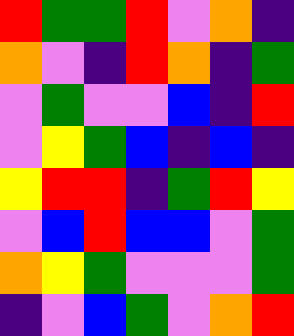[["red", "green", "green", "red", "violet", "orange", "indigo"], ["orange", "violet", "indigo", "red", "orange", "indigo", "green"], ["violet", "green", "violet", "violet", "blue", "indigo", "red"], ["violet", "yellow", "green", "blue", "indigo", "blue", "indigo"], ["yellow", "red", "red", "indigo", "green", "red", "yellow"], ["violet", "blue", "red", "blue", "blue", "violet", "green"], ["orange", "yellow", "green", "violet", "violet", "violet", "green"], ["indigo", "violet", "blue", "green", "violet", "orange", "red"]]